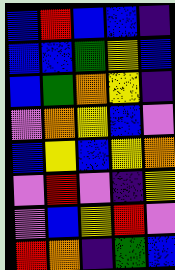[["blue", "red", "blue", "blue", "indigo"], ["blue", "blue", "green", "yellow", "blue"], ["blue", "green", "orange", "yellow", "indigo"], ["violet", "orange", "yellow", "blue", "violet"], ["blue", "yellow", "blue", "yellow", "orange"], ["violet", "red", "violet", "indigo", "yellow"], ["violet", "blue", "yellow", "red", "violet"], ["red", "orange", "indigo", "green", "blue"]]